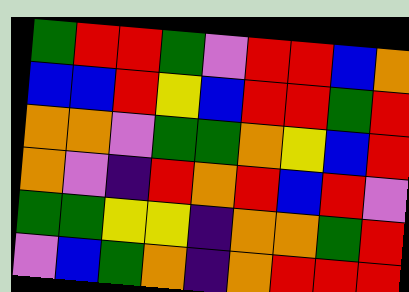[["green", "red", "red", "green", "violet", "red", "red", "blue", "orange"], ["blue", "blue", "red", "yellow", "blue", "red", "red", "green", "red"], ["orange", "orange", "violet", "green", "green", "orange", "yellow", "blue", "red"], ["orange", "violet", "indigo", "red", "orange", "red", "blue", "red", "violet"], ["green", "green", "yellow", "yellow", "indigo", "orange", "orange", "green", "red"], ["violet", "blue", "green", "orange", "indigo", "orange", "red", "red", "red"]]